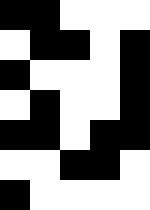[["black", "black", "white", "white", "white"], ["white", "black", "black", "white", "black"], ["black", "white", "white", "white", "black"], ["white", "black", "white", "white", "black"], ["black", "black", "white", "black", "black"], ["white", "white", "black", "black", "white"], ["black", "white", "white", "white", "white"]]